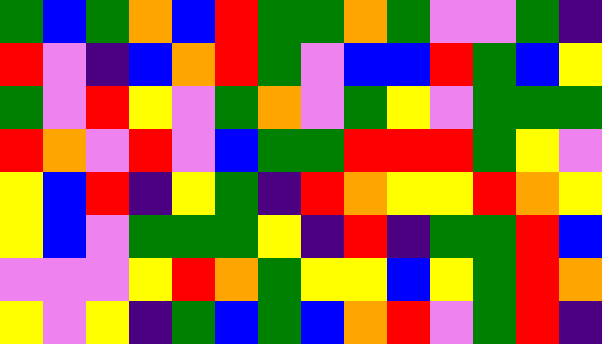[["green", "blue", "green", "orange", "blue", "red", "green", "green", "orange", "green", "violet", "violet", "green", "indigo"], ["red", "violet", "indigo", "blue", "orange", "red", "green", "violet", "blue", "blue", "red", "green", "blue", "yellow"], ["green", "violet", "red", "yellow", "violet", "green", "orange", "violet", "green", "yellow", "violet", "green", "green", "green"], ["red", "orange", "violet", "red", "violet", "blue", "green", "green", "red", "red", "red", "green", "yellow", "violet"], ["yellow", "blue", "red", "indigo", "yellow", "green", "indigo", "red", "orange", "yellow", "yellow", "red", "orange", "yellow"], ["yellow", "blue", "violet", "green", "green", "green", "yellow", "indigo", "red", "indigo", "green", "green", "red", "blue"], ["violet", "violet", "violet", "yellow", "red", "orange", "green", "yellow", "yellow", "blue", "yellow", "green", "red", "orange"], ["yellow", "violet", "yellow", "indigo", "green", "blue", "green", "blue", "orange", "red", "violet", "green", "red", "indigo"]]